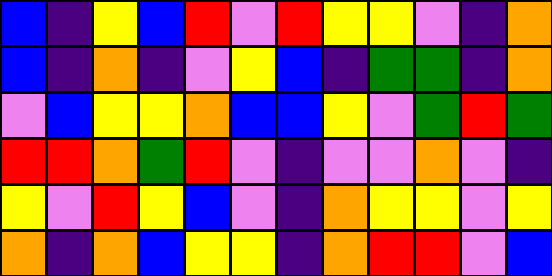[["blue", "indigo", "yellow", "blue", "red", "violet", "red", "yellow", "yellow", "violet", "indigo", "orange"], ["blue", "indigo", "orange", "indigo", "violet", "yellow", "blue", "indigo", "green", "green", "indigo", "orange"], ["violet", "blue", "yellow", "yellow", "orange", "blue", "blue", "yellow", "violet", "green", "red", "green"], ["red", "red", "orange", "green", "red", "violet", "indigo", "violet", "violet", "orange", "violet", "indigo"], ["yellow", "violet", "red", "yellow", "blue", "violet", "indigo", "orange", "yellow", "yellow", "violet", "yellow"], ["orange", "indigo", "orange", "blue", "yellow", "yellow", "indigo", "orange", "red", "red", "violet", "blue"]]